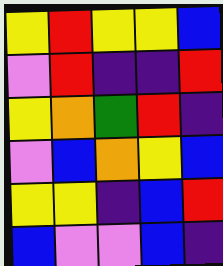[["yellow", "red", "yellow", "yellow", "blue"], ["violet", "red", "indigo", "indigo", "red"], ["yellow", "orange", "green", "red", "indigo"], ["violet", "blue", "orange", "yellow", "blue"], ["yellow", "yellow", "indigo", "blue", "red"], ["blue", "violet", "violet", "blue", "indigo"]]